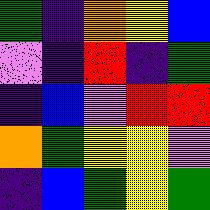[["green", "indigo", "orange", "yellow", "blue"], ["violet", "indigo", "red", "indigo", "green"], ["indigo", "blue", "violet", "red", "red"], ["orange", "green", "yellow", "yellow", "violet"], ["indigo", "blue", "green", "yellow", "green"]]